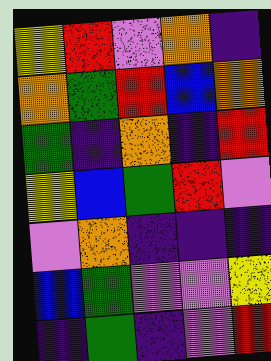[["yellow", "red", "violet", "orange", "indigo"], ["orange", "green", "red", "blue", "orange"], ["green", "indigo", "orange", "indigo", "red"], ["yellow", "blue", "green", "red", "violet"], ["violet", "orange", "indigo", "indigo", "indigo"], ["blue", "green", "violet", "violet", "yellow"], ["indigo", "green", "indigo", "violet", "red"]]